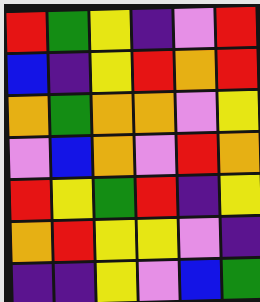[["red", "green", "yellow", "indigo", "violet", "red"], ["blue", "indigo", "yellow", "red", "orange", "red"], ["orange", "green", "orange", "orange", "violet", "yellow"], ["violet", "blue", "orange", "violet", "red", "orange"], ["red", "yellow", "green", "red", "indigo", "yellow"], ["orange", "red", "yellow", "yellow", "violet", "indigo"], ["indigo", "indigo", "yellow", "violet", "blue", "green"]]